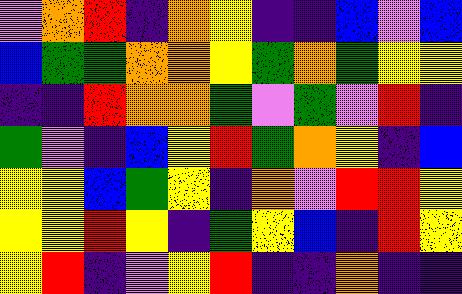[["violet", "orange", "red", "indigo", "orange", "yellow", "indigo", "indigo", "blue", "violet", "blue"], ["blue", "green", "green", "orange", "orange", "yellow", "green", "orange", "green", "yellow", "yellow"], ["indigo", "indigo", "red", "orange", "orange", "green", "violet", "green", "violet", "red", "indigo"], ["green", "violet", "indigo", "blue", "yellow", "red", "green", "orange", "yellow", "indigo", "blue"], ["yellow", "yellow", "blue", "green", "yellow", "indigo", "orange", "violet", "red", "red", "yellow"], ["yellow", "yellow", "red", "yellow", "indigo", "green", "yellow", "blue", "indigo", "red", "yellow"], ["yellow", "red", "indigo", "violet", "yellow", "red", "indigo", "indigo", "orange", "indigo", "indigo"]]